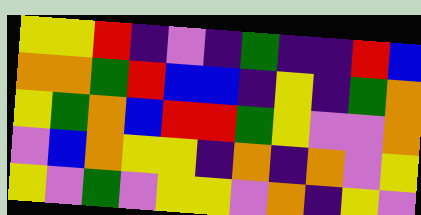[["yellow", "yellow", "red", "indigo", "violet", "indigo", "green", "indigo", "indigo", "red", "blue"], ["orange", "orange", "green", "red", "blue", "blue", "indigo", "yellow", "indigo", "green", "orange"], ["yellow", "green", "orange", "blue", "red", "red", "green", "yellow", "violet", "violet", "orange"], ["violet", "blue", "orange", "yellow", "yellow", "indigo", "orange", "indigo", "orange", "violet", "yellow"], ["yellow", "violet", "green", "violet", "yellow", "yellow", "violet", "orange", "indigo", "yellow", "violet"]]